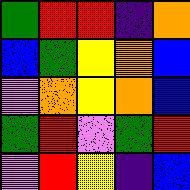[["green", "red", "red", "indigo", "orange"], ["blue", "green", "yellow", "orange", "blue"], ["violet", "orange", "yellow", "orange", "blue"], ["green", "red", "violet", "green", "red"], ["violet", "red", "yellow", "indigo", "blue"]]